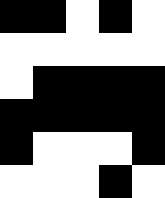[["black", "black", "white", "black", "white"], ["white", "white", "white", "white", "white"], ["white", "black", "black", "black", "black"], ["black", "black", "black", "black", "black"], ["black", "white", "white", "white", "black"], ["white", "white", "white", "black", "white"]]